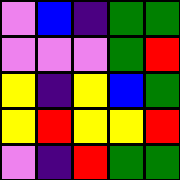[["violet", "blue", "indigo", "green", "green"], ["violet", "violet", "violet", "green", "red"], ["yellow", "indigo", "yellow", "blue", "green"], ["yellow", "red", "yellow", "yellow", "red"], ["violet", "indigo", "red", "green", "green"]]